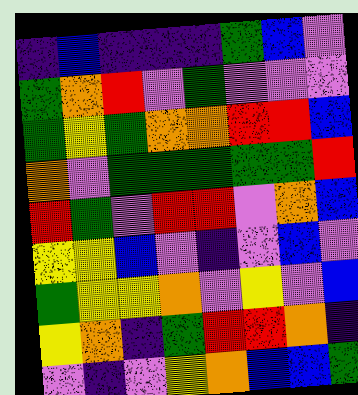[["indigo", "blue", "indigo", "indigo", "indigo", "green", "blue", "violet"], ["green", "orange", "red", "violet", "green", "violet", "violet", "violet"], ["green", "yellow", "green", "orange", "orange", "red", "red", "blue"], ["orange", "violet", "green", "green", "green", "green", "green", "red"], ["red", "green", "violet", "red", "red", "violet", "orange", "blue"], ["yellow", "yellow", "blue", "violet", "indigo", "violet", "blue", "violet"], ["green", "yellow", "yellow", "orange", "violet", "yellow", "violet", "blue"], ["yellow", "orange", "indigo", "green", "red", "red", "orange", "indigo"], ["violet", "indigo", "violet", "yellow", "orange", "blue", "blue", "green"]]